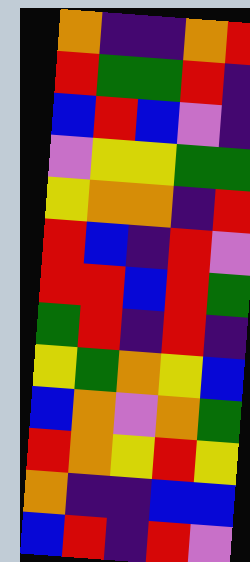[["orange", "indigo", "indigo", "orange", "red"], ["red", "green", "green", "red", "indigo"], ["blue", "red", "blue", "violet", "indigo"], ["violet", "yellow", "yellow", "green", "green"], ["yellow", "orange", "orange", "indigo", "red"], ["red", "blue", "indigo", "red", "violet"], ["red", "red", "blue", "red", "green"], ["green", "red", "indigo", "red", "indigo"], ["yellow", "green", "orange", "yellow", "blue"], ["blue", "orange", "violet", "orange", "green"], ["red", "orange", "yellow", "red", "yellow"], ["orange", "indigo", "indigo", "blue", "blue"], ["blue", "red", "indigo", "red", "violet"]]